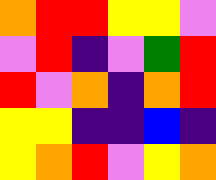[["orange", "red", "red", "yellow", "yellow", "violet"], ["violet", "red", "indigo", "violet", "green", "red"], ["red", "violet", "orange", "indigo", "orange", "red"], ["yellow", "yellow", "indigo", "indigo", "blue", "indigo"], ["yellow", "orange", "red", "violet", "yellow", "orange"]]